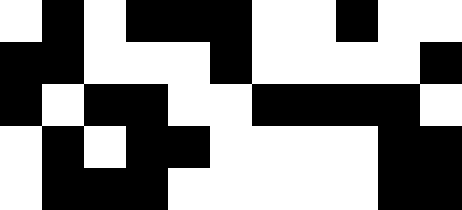[["white", "black", "white", "black", "black", "black", "white", "white", "black", "white", "white"], ["black", "black", "white", "white", "white", "black", "white", "white", "white", "white", "black"], ["black", "white", "black", "black", "white", "white", "black", "black", "black", "black", "white"], ["white", "black", "white", "black", "black", "white", "white", "white", "white", "black", "black"], ["white", "black", "black", "black", "white", "white", "white", "white", "white", "black", "black"]]